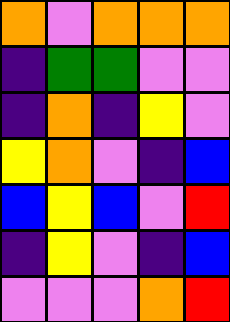[["orange", "violet", "orange", "orange", "orange"], ["indigo", "green", "green", "violet", "violet"], ["indigo", "orange", "indigo", "yellow", "violet"], ["yellow", "orange", "violet", "indigo", "blue"], ["blue", "yellow", "blue", "violet", "red"], ["indigo", "yellow", "violet", "indigo", "blue"], ["violet", "violet", "violet", "orange", "red"]]